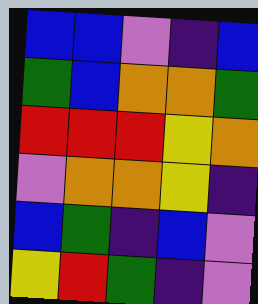[["blue", "blue", "violet", "indigo", "blue"], ["green", "blue", "orange", "orange", "green"], ["red", "red", "red", "yellow", "orange"], ["violet", "orange", "orange", "yellow", "indigo"], ["blue", "green", "indigo", "blue", "violet"], ["yellow", "red", "green", "indigo", "violet"]]